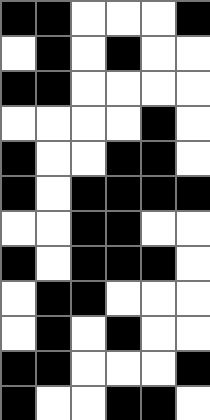[["black", "black", "white", "white", "white", "black"], ["white", "black", "white", "black", "white", "white"], ["black", "black", "white", "white", "white", "white"], ["white", "white", "white", "white", "black", "white"], ["black", "white", "white", "black", "black", "white"], ["black", "white", "black", "black", "black", "black"], ["white", "white", "black", "black", "white", "white"], ["black", "white", "black", "black", "black", "white"], ["white", "black", "black", "white", "white", "white"], ["white", "black", "white", "black", "white", "white"], ["black", "black", "white", "white", "white", "black"], ["black", "white", "white", "black", "black", "white"]]